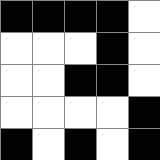[["black", "black", "black", "black", "white"], ["white", "white", "white", "black", "white"], ["white", "white", "black", "black", "white"], ["white", "white", "white", "white", "black"], ["black", "white", "black", "white", "black"]]